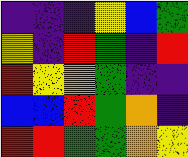[["indigo", "indigo", "indigo", "yellow", "blue", "green"], ["yellow", "indigo", "red", "green", "indigo", "red"], ["red", "yellow", "orange", "green", "indigo", "indigo"], ["blue", "blue", "red", "green", "orange", "indigo"], ["red", "red", "green", "green", "orange", "yellow"]]